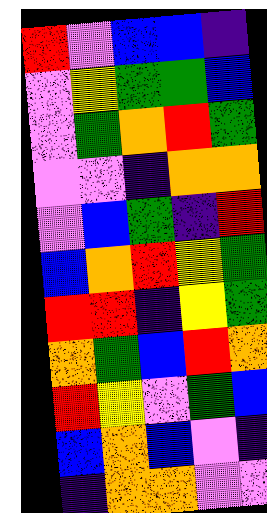[["red", "violet", "blue", "blue", "indigo"], ["violet", "yellow", "green", "green", "blue"], ["violet", "green", "orange", "red", "green"], ["violet", "violet", "indigo", "orange", "orange"], ["violet", "blue", "green", "indigo", "red"], ["blue", "orange", "red", "yellow", "green"], ["red", "red", "indigo", "yellow", "green"], ["orange", "green", "blue", "red", "orange"], ["red", "yellow", "violet", "green", "blue"], ["blue", "orange", "blue", "violet", "indigo"], ["indigo", "orange", "orange", "violet", "violet"]]